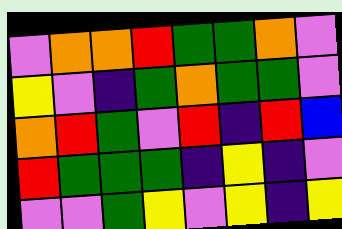[["violet", "orange", "orange", "red", "green", "green", "orange", "violet"], ["yellow", "violet", "indigo", "green", "orange", "green", "green", "violet"], ["orange", "red", "green", "violet", "red", "indigo", "red", "blue"], ["red", "green", "green", "green", "indigo", "yellow", "indigo", "violet"], ["violet", "violet", "green", "yellow", "violet", "yellow", "indigo", "yellow"]]